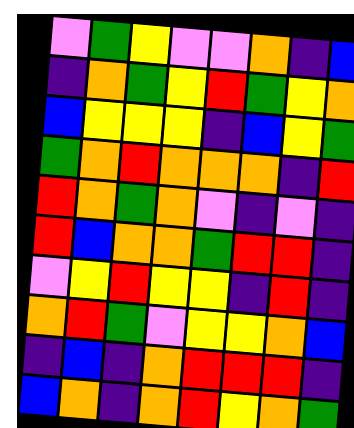[["violet", "green", "yellow", "violet", "violet", "orange", "indigo", "blue"], ["indigo", "orange", "green", "yellow", "red", "green", "yellow", "orange"], ["blue", "yellow", "yellow", "yellow", "indigo", "blue", "yellow", "green"], ["green", "orange", "red", "orange", "orange", "orange", "indigo", "red"], ["red", "orange", "green", "orange", "violet", "indigo", "violet", "indigo"], ["red", "blue", "orange", "orange", "green", "red", "red", "indigo"], ["violet", "yellow", "red", "yellow", "yellow", "indigo", "red", "indigo"], ["orange", "red", "green", "violet", "yellow", "yellow", "orange", "blue"], ["indigo", "blue", "indigo", "orange", "red", "red", "red", "indigo"], ["blue", "orange", "indigo", "orange", "red", "yellow", "orange", "green"]]